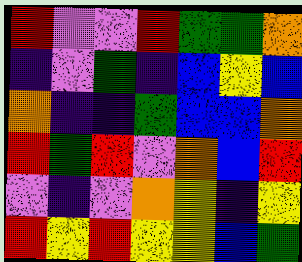[["red", "violet", "violet", "red", "green", "green", "orange"], ["indigo", "violet", "green", "indigo", "blue", "yellow", "blue"], ["orange", "indigo", "indigo", "green", "blue", "blue", "orange"], ["red", "green", "red", "violet", "orange", "blue", "red"], ["violet", "indigo", "violet", "orange", "yellow", "indigo", "yellow"], ["red", "yellow", "red", "yellow", "yellow", "blue", "green"]]